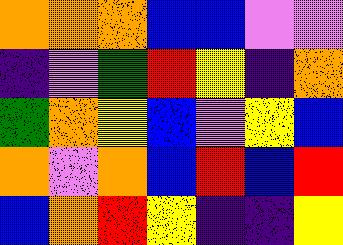[["orange", "orange", "orange", "blue", "blue", "violet", "violet"], ["indigo", "violet", "green", "red", "yellow", "indigo", "orange"], ["green", "orange", "yellow", "blue", "violet", "yellow", "blue"], ["orange", "violet", "orange", "blue", "red", "blue", "red"], ["blue", "orange", "red", "yellow", "indigo", "indigo", "yellow"]]